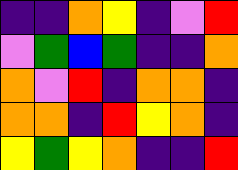[["indigo", "indigo", "orange", "yellow", "indigo", "violet", "red"], ["violet", "green", "blue", "green", "indigo", "indigo", "orange"], ["orange", "violet", "red", "indigo", "orange", "orange", "indigo"], ["orange", "orange", "indigo", "red", "yellow", "orange", "indigo"], ["yellow", "green", "yellow", "orange", "indigo", "indigo", "red"]]